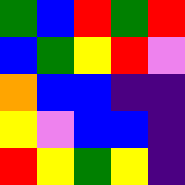[["green", "blue", "red", "green", "red"], ["blue", "green", "yellow", "red", "violet"], ["orange", "blue", "blue", "indigo", "indigo"], ["yellow", "violet", "blue", "blue", "indigo"], ["red", "yellow", "green", "yellow", "indigo"]]